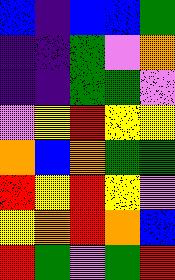[["blue", "indigo", "blue", "blue", "green"], ["indigo", "indigo", "green", "violet", "orange"], ["indigo", "indigo", "green", "green", "violet"], ["violet", "yellow", "red", "yellow", "yellow"], ["orange", "blue", "orange", "green", "green"], ["red", "yellow", "red", "yellow", "violet"], ["yellow", "orange", "red", "orange", "blue"], ["red", "green", "violet", "green", "red"]]